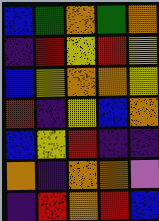[["blue", "green", "orange", "green", "orange"], ["indigo", "red", "yellow", "red", "yellow"], ["blue", "yellow", "orange", "orange", "yellow"], ["red", "indigo", "yellow", "blue", "orange"], ["blue", "yellow", "red", "indigo", "indigo"], ["orange", "indigo", "orange", "orange", "violet"], ["indigo", "red", "orange", "red", "blue"]]